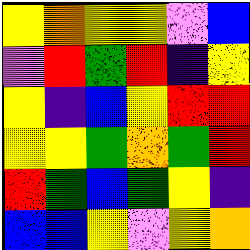[["yellow", "orange", "yellow", "yellow", "violet", "blue"], ["violet", "red", "green", "red", "indigo", "yellow"], ["yellow", "indigo", "blue", "yellow", "red", "red"], ["yellow", "yellow", "green", "orange", "green", "red"], ["red", "green", "blue", "green", "yellow", "indigo"], ["blue", "blue", "yellow", "violet", "yellow", "orange"]]